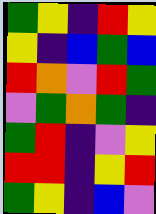[["green", "yellow", "indigo", "red", "yellow"], ["yellow", "indigo", "blue", "green", "blue"], ["red", "orange", "violet", "red", "green"], ["violet", "green", "orange", "green", "indigo"], ["green", "red", "indigo", "violet", "yellow"], ["red", "red", "indigo", "yellow", "red"], ["green", "yellow", "indigo", "blue", "violet"]]